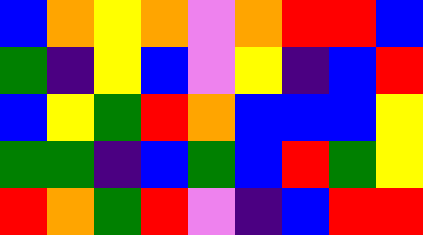[["blue", "orange", "yellow", "orange", "violet", "orange", "red", "red", "blue"], ["green", "indigo", "yellow", "blue", "violet", "yellow", "indigo", "blue", "red"], ["blue", "yellow", "green", "red", "orange", "blue", "blue", "blue", "yellow"], ["green", "green", "indigo", "blue", "green", "blue", "red", "green", "yellow"], ["red", "orange", "green", "red", "violet", "indigo", "blue", "red", "red"]]